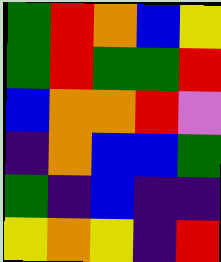[["green", "red", "orange", "blue", "yellow"], ["green", "red", "green", "green", "red"], ["blue", "orange", "orange", "red", "violet"], ["indigo", "orange", "blue", "blue", "green"], ["green", "indigo", "blue", "indigo", "indigo"], ["yellow", "orange", "yellow", "indigo", "red"]]